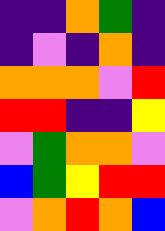[["indigo", "indigo", "orange", "green", "indigo"], ["indigo", "violet", "indigo", "orange", "indigo"], ["orange", "orange", "orange", "violet", "red"], ["red", "red", "indigo", "indigo", "yellow"], ["violet", "green", "orange", "orange", "violet"], ["blue", "green", "yellow", "red", "red"], ["violet", "orange", "red", "orange", "blue"]]